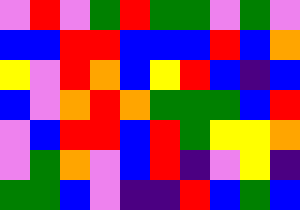[["violet", "red", "violet", "green", "red", "green", "green", "violet", "green", "violet"], ["blue", "blue", "red", "red", "blue", "blue", "blue", "red", "blue", "orange"], ["yellow", "violet", "red", "orange", "blue", "yellow", "red", "blue", "indigo", "blue"], ["blue", "violet", "orange", "red", "orange", "green", "green", "green", "blue", "red"], ["violet", "blue", "red", "red", "blue", "red", "green", "yellow", "yellow", "orange"], ["violet", "green", "orange", "violet", "blue", "red", "indigo", "violet", "yellow", "indigo"], ["green", "green", "blue", "violet", "indigo", "indigo", "red", "blue", "green", "blue"]]